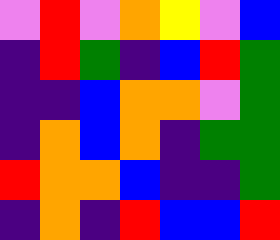[["violet", "red", "violet", "orange", "yellow", "violet", "blue"], ["indigo", "red", "green", "indigo", "blue", "red", "green"], ["indigo", "indigo", "blue", "orange", "orange", "violet", "green"], ["indigo", "orange", "blue", "orange", "indigo", "green", "green"], ["red", "orange", "orange", "blue", "indigo", "indigo", "green"], ["indigo", "orange", "indigo", "red", "blue", "blue", "red"]]